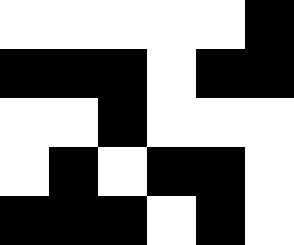[["white", "white", "white", "white", "white", "black"], ["black", "black", "black", "white", "black", "black"], ["white", "white", "black", "white", "white", "white"], ["white", "black", "white", "black", "black", "white"], ["black", "black", "black", "white", "black", "white"]]